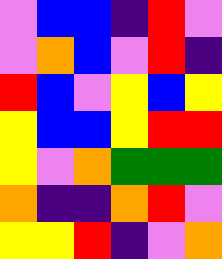[["violet", "blue", "blue", "indigo", "red", "violet"], ["violet", "orange", "blue", "violet", "red", "indigo"], ["red", "blue", "violet", "yellow", "blue", "yellow"], ["yellow", "blue", "blue", "yellow", "red", "red"], ["yellow", "violet", "orange", "green", "green", "green"], ["orange", "indigo", "indigo", "orange", "red", "violet"], ["yellow", "yellow", "red", "indigo", "violet", "orange"]]